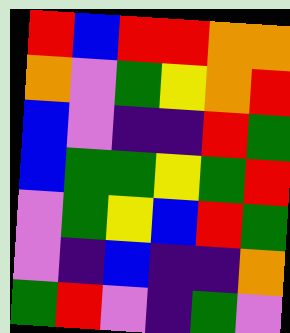[["red", "blue", "red", "red", "orange", "orange"], ["orange", "violet", "green", "yellow", "orange", "red"], ["blue", "violet", "indigo", "indigo", "red", "green"], ["blue", "green", "green", "yellow", "green", "red"], ["violet", "green", "yellow", "blue", "red", "green"], ["violet", "indigo", "blue", "indigo", "indigo", "orange"], ["green", "red", "violet", "indigo", "green", "violet"]]